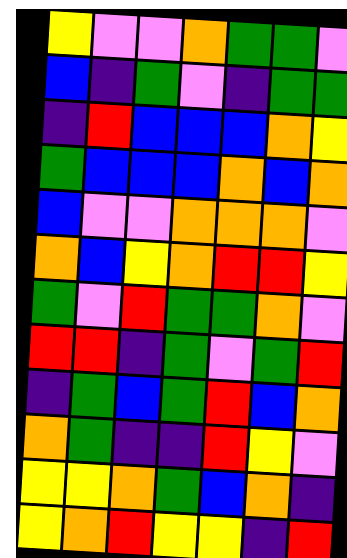[["yellow", "violet", "violet", "orange", "green", "green", "violet"], ["blue", "indigo", "green", "violet", "indigo", "green", "green"], ["indigo", "red", "blue", "blue", "blue", "orange", "yellow"], ["green", "blue", "blue", "blue", "orange", "blue", "orange"], ["blue", "violet", "violet", "orange", "orange", "orange", "violet"], ["orange", "blue", "yellow", "orange", "red", "red", "yellow"], ["green", "violet", "red", "green", "green", "orange", "violet"], ["red", "red", "indigo", "green", "violet", "green", "red"], ["indigo", "green", "blue", "green", "red", "blue", "orange"], ["orange", "green", "indigo", "indigo", "red", "yellow", "violet"], ["yellow", "yellow", "orange", "green", "blue", "orange", "indigo"], ["yellow", "orange", "red", "yellow", "yellow", "indigo", "red"]]